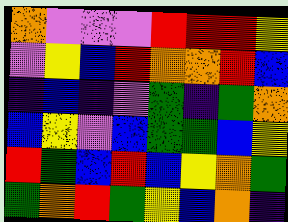[["orange", "violet", "violet", "violet", "red", "red", "red", "yellow"], ["violet", "yellow", "blue", "red", "orange", "orange", "red", "blue"], ["indigo", "blue", "indigo", "violet", "green", "indigo", "green", "orange"], ["blue", "yellow", "violet", "blue", "green", "green", "blue", "yellow"], ["red", "green", "blue", "red", "blue", "yellow", "orange", "green"], ["green", "orange", "red", "green", "yellow", "blue", "orange", "indigo"]]